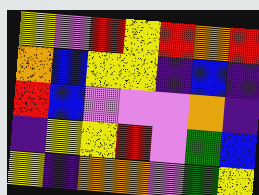[["yellow", "violet", "red", "yellow", "red", "orange", "red"], ["orange", "blue", "yellow", "yellow", "indigo", "blue", "indigo"], ["red", "blue", "violet", "violet", "violet", "orange", "indigo"], ["indigo", "yellow", "yellow", "red", "violet", "green", "blue"], ["yellow", "indigo", "orange", "orange", "violet", "green", "yellow"]]